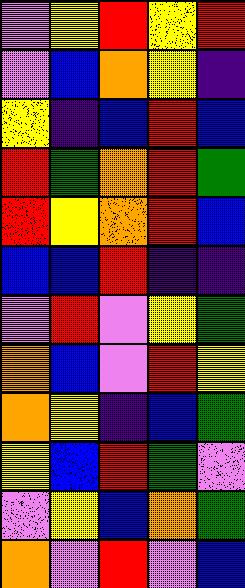[["violet", "yellow", "red", "yellow", "red"], ["violet", "blue", "orange", "yellow", "indigo"], ["yellow", "indigo", "blue", "red", "blue"], ["red", "green", "orange", "red", "green"], ["red", "yellow", "orange", "red", "blue"], ["blue", "blue", "red", "indigo", "indigo"], ["violet", "red", "violet", "yellow", "green"], ["orange", "blue", "violet", "red", "yellow"], ["orange", "yellow", "indigo", "blue", "green"], ["yellow", "blue", "red", "green", "violet"], ["violet", "yellow", "blue", "orange", "green"], ["orange", "violet", "red", "violet", "blue"]]